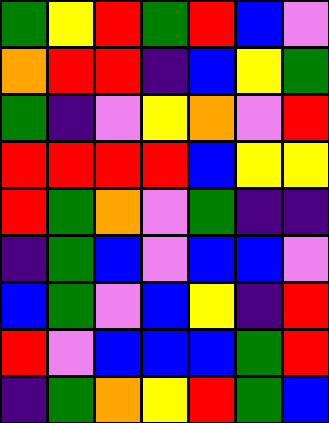[["green", "yellow", "red", "green", "red", "blue", "violet"], ["orange", "red", "red", "indigo", "blue", "yellow", "green"], ["green", "indigo", "violet", "yellow", "orange", "violet", "red"], ["red", "red", "red", "red", "blue", "yellow", "yellow"], ["red", "green", "orange", "violet", "green", "indigo", "indigo"], ["indigo", "green", "blue", "violet", "blue", "blue", "violet"], ["blue", "green", "violet", "blue", "yellow", "indigo", "red"], ["red", "violet", "blue", "blue", "blue", "green", "red"], ["indigo", "green", "orange", "yellow", "red", "green", "blue"]]